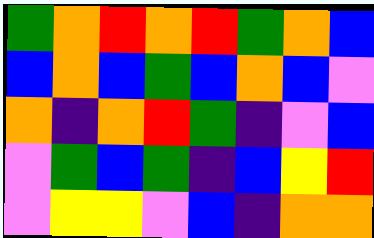[["green", "orange", "red", "orange", "red", "green", "orange", "blue"], ["blue", "orange", "blue", "green", "blue", "orange", "blue", "violet"], ["orange", "indigo", "orange", "red", "green", "indigo", "violet", "blue"], ["violet", "green", "blue", "green", "indigo", "blue", "yellow", "red"], ["violet", "yellow", "yellow", "violet", "blue", "indigo", "orange", "orange"]]